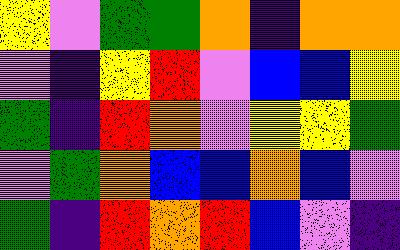[["yellow", "violet", "green", "green", "orange", "indigo", "orange", "orange"], ["violet", "indigo", "yellow", "red", "violet", "blue", "blue", "yellow"], ["green", "indigo", "red", "orange", "violet", "yellow", "yellow", "green"], ["violet", "green", "orange", "blue", "blue", "orange", "blue", "violet"], ["green", "indigo", "red", "orange", "red", "blue", "violet", "indigo"]]